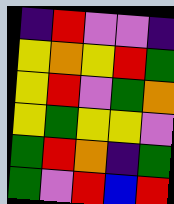[["indigo", "red", "violet", "violet", "indigo"], ["yellow", "orange", "yellow", "red", "green"], ["yellow", "red", "violet", "green", "orange"], ["yellow", "green", "yellow", "yellow", "violet"], ["green", "red", "orange", "indigo", "green"], ["green", "violet", "red", "blue", "red"]]